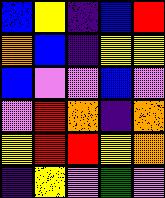[["blue", "yellow", "indigo", "blue", "red"], ["orange", "blue", "indigo", "yellow", "yellow"], ["blue", "violet", "violet", "blue", "violet"], ["violet", "red", "orange", "indigo", "orange"], ["yellow", "red", "red", "yellow", "orange"], ["indigo", "yellow", "violet", "green", "violet"]]